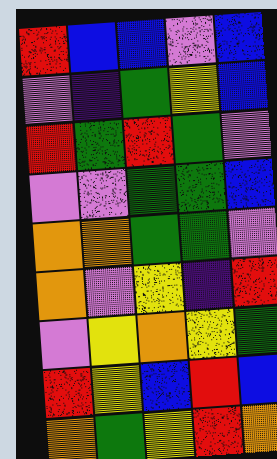[["red", "blue", "blue", "violet", "blue"], ["violet", "indigo", "green", "yellow", "blue"], ["red", "green", "red", "green", "violet"], ["violet", "violet", "green", "green", "blue"], ["orange", "orange", "green", "green", "violet"], ["orange", "violet", "yellow", "indigo", "red"], ["violet", "yellow", "orange", "yellow", "green"], ["red", "yellow", "blue", "red", "blue"], ["orange", "green", "yellow", "red", "orange"]]